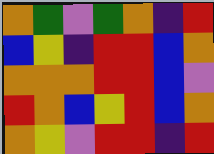[["orange", "green", "violet", "green", "orange", "indigo", "red"], ["blue", "yellow", "indigo", "red", "red", "blue", "orange"], ["orange", "orange", "orange", "red", "red", "blue", "violet"], ["red", "orange", "blue", "yellow", "red", "blue", "orange"], ["orange", "yellow", "violet", "red", "red", "indigo", "red"]]